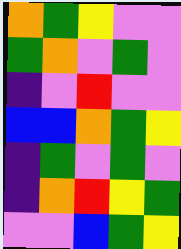[["orange", "green", "yellow", "violet", "violet"], ["green", "orange", "violet", "green", "violet"], ["indigo", "violet", "red", "violet", "violet"], ["blue", "blue", "orange", "green", "yellow"], ["indigo", "green", "violet", "green", "violet"], ["indigo", "orange", "red", "yellow", "green"], ["violet", "violet", "blue", "green", "yellow"]]